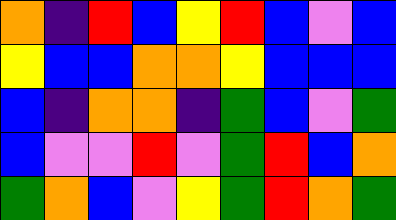[["orange", "indigo", "red", "blue", "yellow", "red", "blue", "violet", "blue"], ["yellow", "blue", "blue", "orange", "orange", "yellow", "blue", "blue", "blue"], ["blue", "indigo", "orange", "orange", "indigo", "green", "blue", "violet", "green"], ["blue", "violet", "violet", "red", "violet", "green", "red", "blue", "orange"], ["green", "orange", "blue", "violet", "yellow", "green", "red", "orange", "green"]]